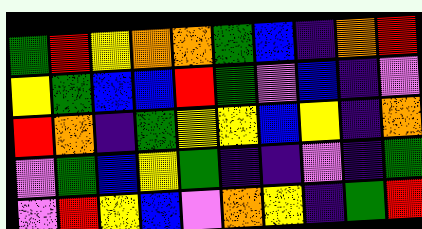[["green", "red", "yellow", "orange", "orange", "green", "blue", "indigo", "orange", "red"], ["yellow", "green", "blue", "blue", "red", "green", "violet", "blue", "indigo", "violet"], ["red", "orange", "indigo", "green", "yellow", "yellow", "blue", "yellow", "indigo", "orange"], ["violet", "green", "blue", "yellow", "green", "indigo", "indigo", "violet", "indigo", "green"], ["violet", "red", "yellow", "blue", "violet", "orange", "yellow", "indigo", "green", "red"]]